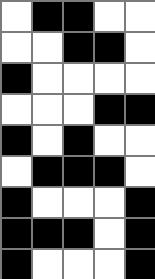[["white", "black", "black", "white", "white"], ["white", "white", "black", "black", "white"], ["black", "white", "white", "white", "white"], ["white", "white", "white", "black", "black"], ["black", "white", "black", "white", "white"], ["white", "black", "black", "black", "white"], ["black", "white", "white", "white", "black"], ["black", "black", "black", "white", "black"], ["black", "white", "white", "white", "black"]]